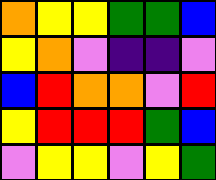[["orange", "yellow", "yellow", "green", "green", "blue"], ["yellow", "orange", "violet", "indigo", "indigo", "violet"], ["blue", "red", "orange", "orange", "violet", "red"], ["yellow", "red", "red", "red", "green", "blue"], ["violet", "yellow", "yellow", "violet", "yellow", "green"]]